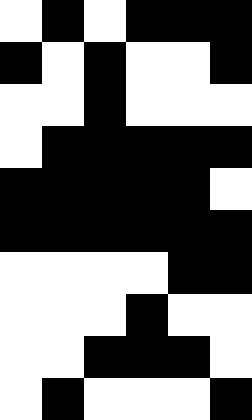[["white", "black", "white", "black", "black", "black"], ["black", "white", "black", "white", "white", "black"], ["white", "white", "black", "white", "white", "white"], ["white", "black", "black", "black", "black", "black"], ["black", "black", "black", "black", "black", "white"], ["black", "black", "black", "black", "black", "black"], ["white", "white", "white", "white", "black", "black"], ["white", "white", "white", "black", "white", "white"], ["white", "white", "black", "black", "black", "white"], ["white", "black", "white", "white", "white", "black"]]